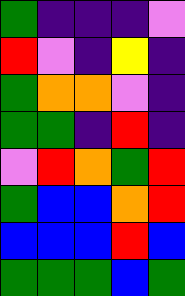[["green", "indigo", "indigo", "indigo", "violet"], ["red", "violet", "indigo", "yellow", "indigo"], ["green", "orange", "orange", "violet", "indigo"], ["green", "green", "indigo", "red", "indigo"], ["violet", "red", "orange", "green", "red"], ["green", "blue", "blue", "orange", "red"], ["blue", "blue", "blue", "red", "blue"], ["green", "green", "green", "blue", "green"]]